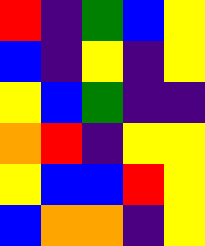[["red", "indigo", "green", "blue", "yellow"], ["blue", "indigo", "yellow", "indigo", "yellow"], ["yellow", "blue", "green", "indigo", "indigo"], ["orange", "red", "indigo", "yellow", "yellow"], ["yellow", "blue", "blue", "red", "yellow"], ["blue", "orange", "orange", "indigo", "yellow"]]